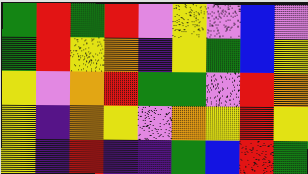[["green", "red", "green", "red", "violet", "yellow", "violet", "blue", "violet"], ["green", "red", "yellow", "orange", "indigo", "yellow", "green", "blue", "yellow"], ["yellow", "violet", "orange", "red", "green", "green", "violet", "red", "orange"], ["yellow", "indigo", "orange", "yellow", "violet", "orange", "yellow", "red", "yellow"], ["yellow", "indigo", "red", "indigo", "indigo", "green", "blue", "red", "green"]]